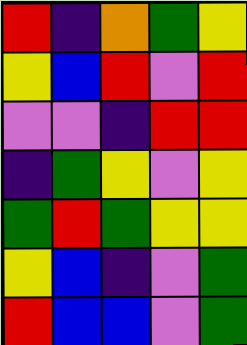[["red", "indigo", "orange", "green", "yellow"], ["yellow", "blue", "red", "violet", "red"], ["violet", "violet", "indigo", "red", "red"], ["indigo", "green", "yellow", "violet", "yellow"], ["green", "red", "green", "yellow", "yellow"], ["yellow", "blue", "indigo", "violet", "green"], ["red", "blue", "blue", "violet", "green"]]